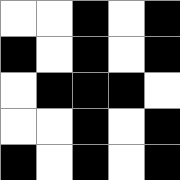[["white", "white", "black", "white", "black"], ["black", "white", "black", "white", "black"], ["white", "black", "black", "black", "white"], ["white", "white", "black", "white", "black"], ["black", "white", "black", "white", "black"]]